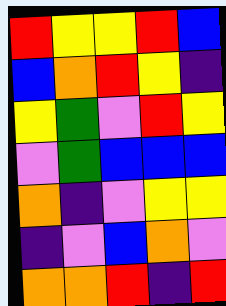[["red", "yellow", "yellow", "red", "blue"], ["blue", "orange", "red", "yellow", "indigo"], ["yellow", "green", "violet", "red", "yellow"], ["violet", "green", "blue", "blue", "blue"], ["orange", "indigo", "violet", "yellow", "yellow"], ["indigo", "violet", "blue", "orange", "violet"], ["orange", "orange", "red", "indigo", "red"]]